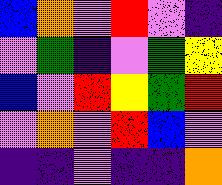[["blue", "orange", "violet", "red", "violet", "indigo"], ["violet", "green", "indigo", "violet", "green", "yellow"], ["blue", "violet", "red", "yellow", "green", "red"], ["violet", "orange", "violet", "red", "blue", "violet"], ["indigo", "indigo", "violet", "indigo", "indigo", "orange"]]